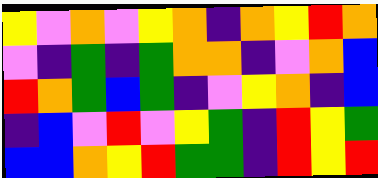[["yellow", "violet", "orange", "violet", "yellow", "orange", "indigo", "orange", "yellow", "red", "orange"], ["violet", "indigo", "green", "indigo", "green", "orange", "orange", "indigo", "violet", "orange", "blue"], ["red", "orange", "green", "blue", "green", "indigo", "violet", "yellow", "orange", "indigo", "blue"], ["indigo", "blue", "violet", "red", "violet", "yellow", "green", "indigo", "red", "yellow", "green"], ["blue", "blue", "orange", "yellow", "red", "green", "green", "indigo", "red", "yellow", "red"]]